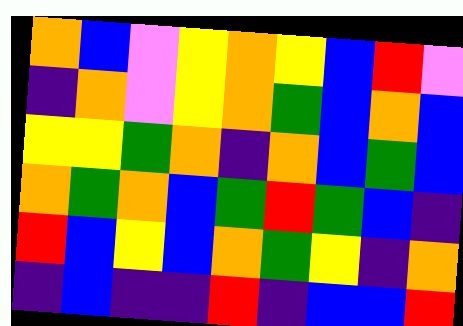[["orange", "blue", "violet", "yellow", "orange", "yellow", "blue", "red", "violet"], ["indigo", "orange", "violet", "yellow", "orange", "green", "blue", "orange", "blue"], ["yellow", "yellow", "green", "orange", "indigo", "orange", "blue", "green", "blue"], ["orange", "green", "orange", "blue", "green", "red", "green", "blue", "indigo"], ["red", "blue", "yellow", "blue", "orange", "green", "yellow", "indigo", "orange"], ["indigo", "blue", "indigo", "indigo", "red", "indigo", "blue", "blue", "red"]]